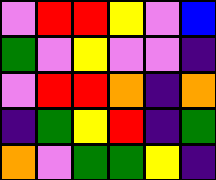[["violet", "red", "red", "yellow", "violet", "blue"], ["green", "violet", "yellow", "violet", "violet", "indigo"], ["violet", "red", "red", "orange", "indigo", "orange"], ["indigo", "green", "yellow", "red", "indigo", "green"], ["orange", "violet", "green", "green", "yellow", "indigo"]]